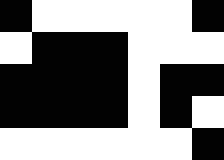[["black", "white", "white", "white", "white", "white", "black"], ["white", "black", "black", "black", "white", "white", "white"], ["black", "black", "black", "black", "white", "black", "black"], ["black", "black", "black", "black", "white", "black", "white"], ["white", "white", "white", "white", "white", "white", "black"]]